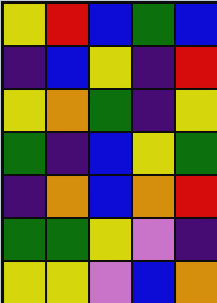[["yellow", "red", "blue", "green", "blue"], ["indigo", "blue", "yellow", "indigo", "red"], ["yellow", "orange", "green", "indigo", "yellow"], ["green", "indigo", "blue", "yellow", "green"], ["indigo", "orange", "blue", "orange", "red"], ["green", "green", "yellow", "violet", "indigo"], ["yellow", "yellow", "violet", "blue", "orange"]]